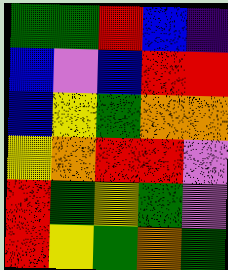[["green", "green", "red", "blue", "indigo"], ["blue", "violet", "blue", "red", "red"], ["blue", "yellow", "green", "orange", "orange"], ["yellow", "orange", "red", "red", "violet"], ["red", "green", "yellow", "green", "violet"], ["red", "yellow", "green", "orange", "green"]]